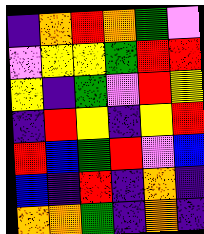[["indigo", "orange", "red", "orange", "green", "violet"], ["violet", "yellow", "yellow", "green", "red", "red"], ["yellow", "indigo", "green", "violet", "red", "yellow"], ["indigo", "red", "yellow", "indigo", "yellow", "red"], ["red", "blue", "green", "red", "violet", "blue"], ["blue", "indigo", "red", "indigo", "orange", "indigo"], ["orange", "orange", "green", "indigo", "orange", "indigo"]]